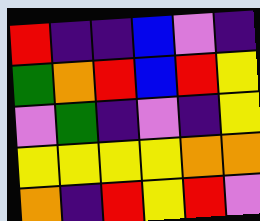[["red", "indigo", "indigo", "blue", "violet", "indigo"], ["green", "orange", "red", "blue", "red", "yellow"], ["violet", "green", "indigo", "violet", "indigo", "yellow"], ["yellow", "yellow", "yellow", "yellow", "orange", "orange"], ["orange", "indigo", "red", "yellow", "red", "violet"]]